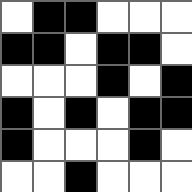[["white", "black", "black", "white", "white", "white"], ["black", "black", "white", "black", "black", "white"], ["white", "white", "white", "black", "white", "black"], ["black", "white", "black", "white", "black", "black"], ["black", "white", "white", "white", "black", "white"], ["white", "white", "black", "white", "white", "white"]]